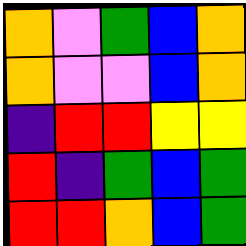[["orange", "violet", "green", "blue", "orange"], ["orange", "violet", "violet", "blue", "orange"], ["indigo", "red", "red", "yellow", "yellow"], ["red", "indigo", "green", "blue", "green"], ["red", "red", "orange", "blue", "green"]]